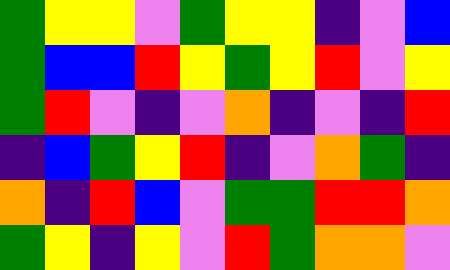[["green", "yellow", "yellow", "violet", "green", "yellow", "yellow", "indigo", "violet", "blue"], ["green", "blue", "blue", "red", "yellow", "green", "yellow", "red", "violet", "yellow"], ["green", "red", "violet", "indigo", "violet", "orange", "indigo", "violet", "indigo", "red"], ["indigo", "blue", "green", "yellow", "red", "indigo", "violet", "orange", "green", "indigo"], ["orange", "indigo", "red", "blue", "violet", "green", "green", "red", "red", "orange"], ["green", "yellow", "indigo", "yellow", "violet", "red", "green", "orange", "orange", "violet"]]